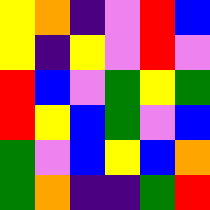[["yellow", "orange", "indigo", "violet", "red", "blue"], ["yellow", "indigo", "yellow", "violet", "red", "violet"], ["red", "blue", "violet", "green", "yellow", "green"], ["red", "yellow", "blue", "green", "violet", "blue"], ["green", "violet", "blue", "yellow", "blue", "orange"], ["green", "orange", "indigo", "indigo", "green", "red"]]